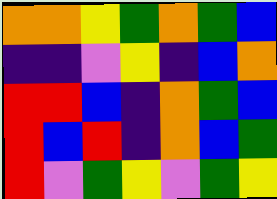[["orange", "orange", "yellow", "green", "orange", "green", "blue"], ["indigo", "indigo", "violet", "yellow", "indigo", "blue", "orange"], ["red", "red", "blue", "indigo", "orange", "green", "blue"], ["red", "blue", "red", "indigo", "orange", "blue", "green"], ["red", "violet", "green", "yellow", "violet", "green", "yellow"]]